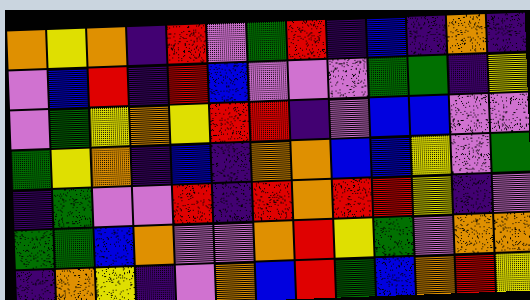[["orange", "yellow", "orange", "indigo", "red", "violet", "green", "red", "indigo", "blue", "indigo", "orange", "indigo"], ["violet", "blue", "red", "indigo", "red", "blue", "violet", "violet", "violet", "green", "green", "indigo", "yellow"], ["violet", "green", "yellow", "orange", "yellow", "red", "red", "indigo", "violet", "blue", "blue", "violet", "violet"], ["green", "yellow", "orange", "indigo", "blue", "indigo", "orange", "orange", "blue", "blue", "yellow", "violet", "green"], ["indigo", "green", "violet", "violet", "red", "indigo", "red", "orange", "red", "red", "yellow", "indigo", "violet"], ["green", "green", "blue", "orange", "violet", "violet", "orange", "red", "yellow", "green", "violet", "orange", "orange"], ["indigo", "orange", "yellow", "indigo", "violet", "orange", "blue", "red", "green", "blue", "orange", "red", "yellow"]]